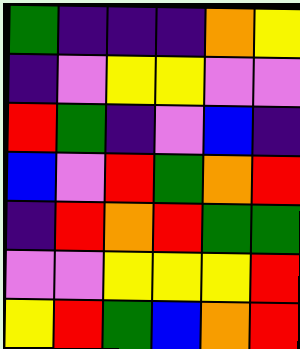[["green", "indigo", "indigo", "indigo", "orange", "yellow"], ["indigo", "violet", "yellow", "yellow", "violet", "violet"], ["red", "green", "indigo", "violet", "blue", "indigo"], ["blue", "violet", "red", "green", "orange", "red"], ["indigo", "red", "orange", "red", "green", "green"], ["violet", "violet", "yellow", "yellow", "yellow", "red"], ["yellow", "red", "green", "blue", "orange", "red"]]